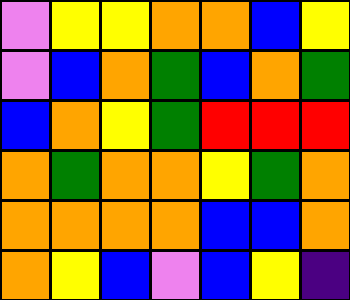[["violet", "yellow", "yellow", "orange", "orange", "blue", "yellow"], ["violet", "blue", "orange", "green", "blue", "orange", "green"], ["blue", "orange", "yellow", "green", "red", "red", "red"], ["orange", "green", "orange", "orange", "yellow", "green", "orange"], ["orange", "orange", "orange", "orange", "blue", "blue", "orange"], ["orange", "yellow", "blue", "violet", "blue", "yellow", "indigo"]]